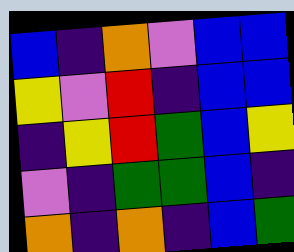[["blue", "indigo", "orange", "violet", "blue", "blue"], ["yellow", "violet", "red", "indigo", "blue", "blue"], ["indigo", "yellow", "red", "green", "blue", "yellow"], ["violet", "indigo", "green", "green", "blue", "indigo"], ["orange", "indigo", "orange", "indigo", "blue", "green"]]